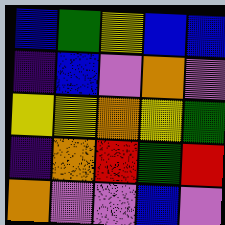[["blue", "green", "yellow", "blue", "blue"], ["indigo", "blue", "violet", "orange", "violet"], ["yellow", "yellow", "orange", "yellow", "green"], ["indigo", "orange", "red", "green", "red"], ["orange", "violet", "violet", "blue", "violet"]]